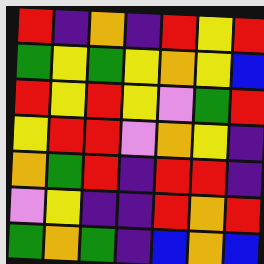[["red", "indigo", "orange", "indigo", "red", "yellow", "red"], ["green", "yellow", "green", "yellow", "orange", "yellow", "blue"], ["red", "yellow", "red", "yellow", "violet", "green", "red"], ["yellow", "red", "red", "violet", "orange", "yellow", "indigo"], ["orange", "green", "red", "indigo", "red", "red", "indigo"], ["violet", "yellow", "indigo", "indigo", "red", "orange", "red"], ["green", "orange", "green", "indigo", "blue", "orange", "blue"]]